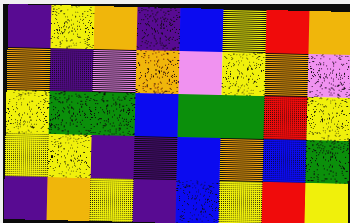[["indigo", "yellow", "orange", "indigo", "blue", "yellow", "red", "orange"], ["orange", "indigo", "violet", "orange", "violet", "yellow", "orange", "violet"], ["yellow", "green", "green", "blue", "green", "green", "red", "yellow"], ["yellow", "yellow", "indigo", "indigo", "blue", "orange", "blue", "green"], ["indigo", "orange", "yellow", "indigo", "blue", "yellow", "red", "yellow"]]